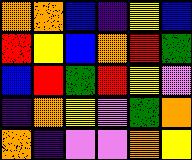[["orange", "orange", "blue", "indigo", "yellow", "blue"], ["red", "yellow", "blue", "orange", "red", "green"], ["blue", "red", "green", "red", "yellow", "violet"], ["indigo", "orange", "yellow", "violet", "green", "orange"], ["orange", "indigo", "violet", "violet", "orange", "yellow"]]